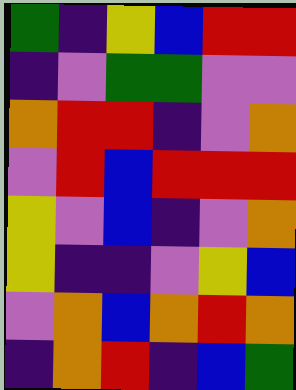[["green", "indigo", "yellow", "blue", "red", "red"], ["indigo", "violet", "green", "green", "violet", "violet"], ["orange", "red", "red", "indigo", "violet", "orange"], ["violet", "red", "blue", "red", "red", "red"], ["yellow", "violet", "blue", "indigo", "violet", "orange"], ["yellow", "indigo", "indigo", "violet", "yellow", "blue"], ["violet", "orange", "blue", "orange", "red", "orange"], ["indigo", "orange", "red", "indigo", "blue", "green"]]